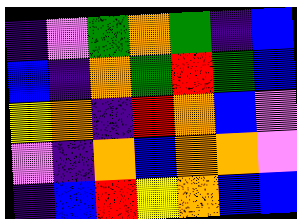[["indigo", "violet", "green", "orange", "green", "indigo", "blue"], ["blue", "indigo", "orange", "green", "red", "green", "blue"], ["yellow", "orange", "indigo", "red", "orange", "blue", "violet"], ["violet", "indigo", "orange", "blue", "orange", "orange", "violet"], ["indigo", "blue", "red", "yellow", "orange", "blue", "blue"]]